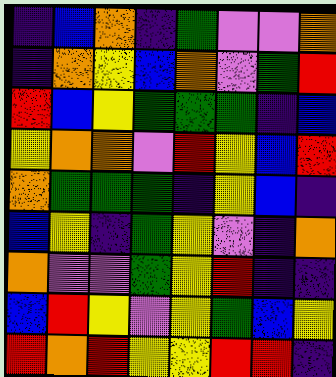[["indigo", "blue", "orange", "indigo", "green", "violet", "violet", "orange"], ["indigo", "orange", "yellow", "blue", "orange", "violet", "green", "red"], ["red", "blue", "yellow", "green", "green", "green", "indigo", "blue"], ["yellow", "orange", "orange", "violet", "red", "yellow", "blue", "red"], ["orange", "green", "green", "green", "indigo", "yellow", "blue", "indigo"], ["blue", "yellow", "indigo", "green", "yellow", "violet", "indigo", "orange"], ["orange", "violet", "violet", "green", "yellow", "red", "indigo", "indigo"], ["blue", "red", "yellow", "violet", "yellow", "green", "blue", "yellow"], ["red", "orange", "red", "yellow", "yellow", "red", "red", "indigo"]]